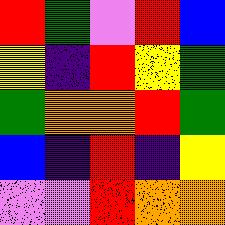[["red", "green", "violet", "red", "blue"], ["yellow", "indigo", "red", "yellow", "green"], ["green", "orange", "orange", "red", "green"], ["blue", "indigo", "red", "indigo", "yellow"], ["violet", "violet", "red", "orange", "orange"]]